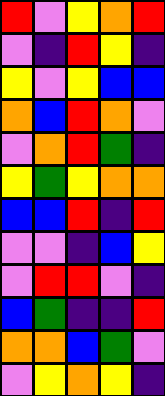[["red", "violet", "yellow", "orange", "red"], ["violet", "indigo", "red", "yellow", "indigo"], ["yellow", "violet", "yellow", "blue", "blue"], ["orange", "blue", "red", "orange", "violet"], ["violet", "orange", "red", "green", "indigo"], ["yellow", "green", "yellow", "orange", "orange"], ["blue", "blue", "red", "indigo", "red"], ["violet", "violet", "indigo", "blue", "yellow"], ["violet", "red", "red", "violet", "indigo"], ["blue", "green", "indigo", "indigo", "red"], ["orange", "orange", "blue", "green", "violet"], ["violet", "yellow", "orange", "yellow", "indigo"]]